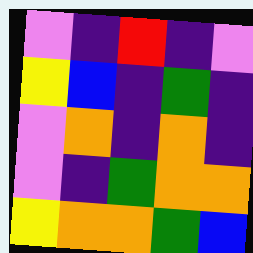[["violet", "indigo", "red", "indigo", "violet"], ["yellow", "blue", "indigo", "green", "indigo"], ["violet", "orange", "indigo", "orange", "indigo"], ["violet", "indigo", "green", "orange", "orange"], ["yellow", "orange", "orange", "green", "blue"]]